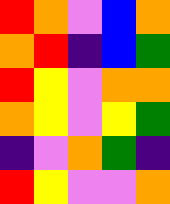[["red", "orange", "violet", "blue", "orange"], ["orange", "red", "indigo", "blue", "green"], ["red", "yellow", "violet", "orange", "orange"], ["orange", "yellow", "violet", "yellow", "green"], ["indigo", "violet", "orange", "green", "indigo"], ["red", "yellow", "violet", "violet", "orange"]]